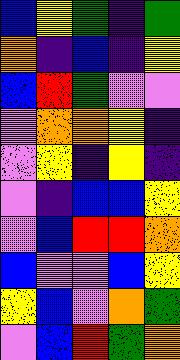[["blue", "yellow", "green", "indigo", "green"], ["orange", "indigo", "blue", "indigo", "yellow"], ["blue", "red", "green", "violet", "violet"], ["violet", "orange", "orange", "yellow", "indigo"], ["violet", "yellow", "indigo", "yellow", "indigo"], ["violet", "indigo", "blue", "blue", "yellow"], ["violet", "blue", "red", "red", "orange"], ["blue", "violet", "violet", "blue", "yellow"], ["yellow", "blue", "violet", "orange", "green"], ["violet", "blue", "red", "green", "orange"]]